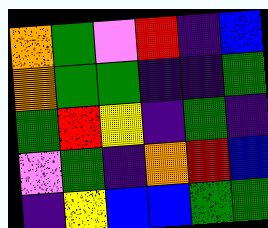[["orange", "green", "violet", "red", "indigo", "blue"], ["orange", "green", "green", "indigo", "indigo", "green"], ["green", "red", "yellow", "indigo", "green", "indigo"], ["violet", "green", "indigo", "orange", "red", "blue"], ["indigo", "yellow", "blue", "blue", "green", "green"]]